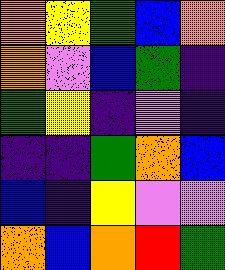[["orange", "yellow", "green", "blue", "orange"], ["orange", "violet", "blue", "green", "indigo"], ["green", "yellow", "indigo", "violet", "indigo"], ["indigo", "indigo", "green", "orange", "blue"], ["blue", "indigo", "yellow", "violet", "violet"], ["orange", "blue", "orange", "red", "green"]]